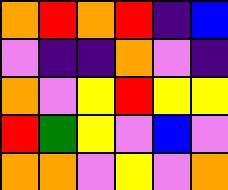[["orange", "red", "orange", "red", "indigo", "blue"], ["violet", "indigo", "indigo", "orange", "violet", "indigo"], ["orange", "violet", "yellow", "red", "yellow", "yellow"], ["red", "green", "yellow", "violet", "blue", "violet"], ["orange", "orange", "violet", "yellow", "violet", "orange"]]